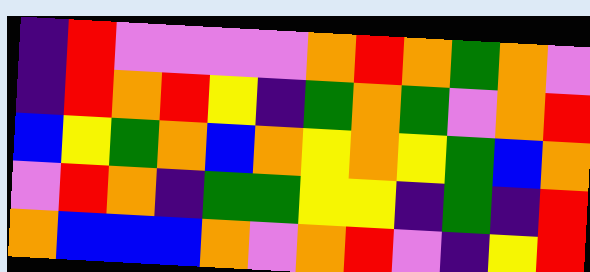[["indigo", "red", "violet", "violet", "violet", "violet", "orange", "red", "orange", "green", "orange", "violet"], ["indigo", "red", "orange", "red", "yellow", "indigo", "green", "orange", "green", "violet", "orange", "red"], ["blue", "yellow", "green", "orange", "blue", "orange", "yellow", "orange", "yellow", "green", "blue", "orange"], ["violet", "red", "orange", "indigo", "green", "green", "yellow", "yellow", "indigo", "green", "indigo", "red"], ["orange", "blue", "blue", "blue", "orange", "violet", "orange", "red", "violet", "indigo", "yellow", "red"]]